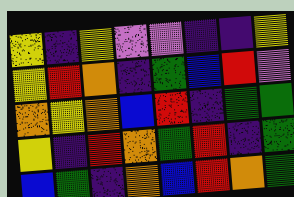[["yellow", "indigo", "yellow", "violet", "violet", "indigo", "indigo", "yellow"], ["yellow", "red", "orange", "indigo", "green", "blue", "red", "violet"], ["orange", "yellow", "orange", "blue", "red", "indigo", "green", "green"], ["yellow", "indigo", "red", "orange", "green", "red", "indigo", "green"], ["blue", "green", "indigo", "orange", "blue", "red", "orange", "green"]]